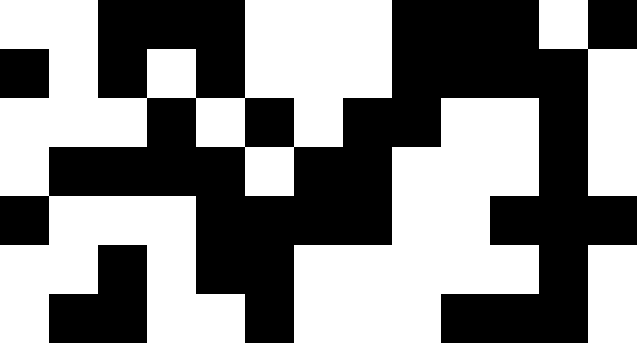[["white", "white", "black", "black", "black", "white", "white", "white", "black", "black", "black", "white", "black"], ["black", "white", "black", "white", "black", "white", "white", "white", "black", "black", "black", "black", "white"], ["white", "white", "white", "black", "white", "black", "white", "black", "black", "white", "white", "black", "white"], ["white", "black", "black", "black", "black", "white", "black", "black", "white", "white", "white", "black", "white"], ["black", "white", "white", "white", "black", "black", "black", "black", "white", "white", "black", "black", "black"], ["white", "white", "black", "white", "black", "black", "white", "white", "white", "white", "white", "black", "white"], ["white", "black", "black", "white", "white", "black", "white", "white", "white", "black", "black", "black", "white"]]